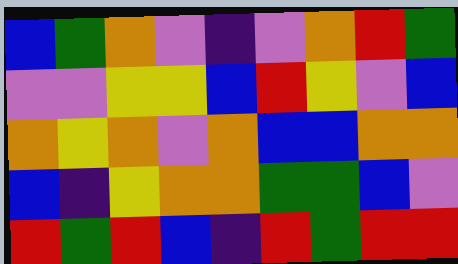[["blue", "green", "orange", "violet", "indigo", "violet", "orange", "red", "green"], ["violet", "violet", "yellow", "yellow", "blue", "red", "yellow", "violet", "blue"], ["orange", "yellow", "orange", "violet", "orange", "blue", "blue", "orange", "orange"], ["blue", "indigo", "yellow", "orange", "orange", "green", "green", "blue", "violet"], ["red", "green", "red", "blue", "indigo", "red", "green", "red", "red"]]